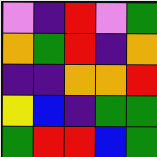[["violet", "indigo", "red", "violet", "green"], ["orange", "green", "red", "indigo", "orange"], ["indigo", "indigo", "orange", "orange", "red"], ["yellow", "blue", "indigo", "green", "green"], ["green", "red", "red", "blue", "green"]]